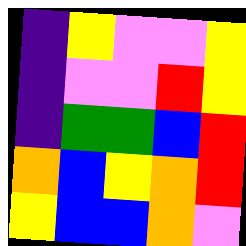[["indigo", "yellow", "violet", "violet", "yellow"], ["indigo", "violet", "violet", "red", "yellow"], ["indigo", "green", "green", "blue", "red"], ["orange", "blue", "yellow", "orange", "red"], ["yellow", "blue", "blue", "orange", "violet"]]